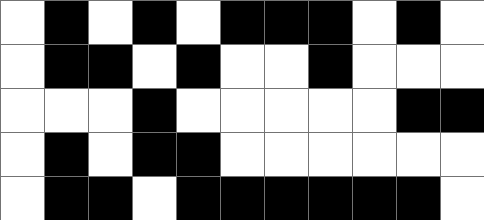[["white", "black", "white", "black", "white", "black", "black", "black", "white", "black", "white"], ["white", "black", "black", "white", "black", "white", "white", "black", "white", "white", "white"], ["white", "white", "white", "black", "white", "white", "white", "white", "white", "black", "black"], ["white", "black", "white", "black", "black", "white", "white", "white", "white", "white", "white"], ["white", "black", "black", "white", "black", "black", "black", "black", "black", "black", "white"]]